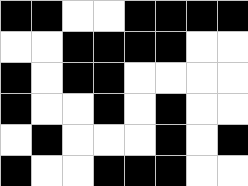[["black", "black", "white", "white", "black", "black", "black", "black"], ["white", "white", "black", "black", "black", "black", "white", "white"], ["black", "white", "black", "black", "white", "white", "white", "white"], ["black", "white", "white", "black", "white", "black", "white", "white"], ["white", "black", "white", "white", "white", "black", "white", "black"], ["black", "white", "white", "black", "black", "black", "white", "white"]]